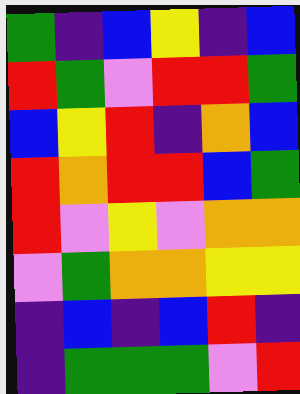[["green", "indigo", "blue", "yellow", "indigo", "blue"], ["red", "green", "violet", "red", "red", "green"], ["blue", "yellow", "red", "indigo", "orange", "blue"], ["red", "orange", "red", "red", "blue", "green"], ["red", "violet", "yellow", "violet", "orange", "orange"], ["violet", "green", "orange", "orange", "yellow", "yellow"], ["indigo", "blue", "indigo", "blue", "red", "indigo"], ["indigo", "green", "green", "green", "violet", "red"]]